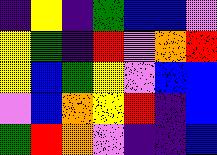[["indigo", "yellow", "indigo", "green", "blue", "blue", "violet"], ["yellow", "green", "indigo", "red", "violet", "orange", "red"], ["yellow", "blue", "green", "yellow", "violet", "blue", "blue"], ["violet", "blue", "orange", "yellow", "red", "indigo", "blue"], ["green", "red", "orange", "violet", "indigo", "indigo", "blue"]]